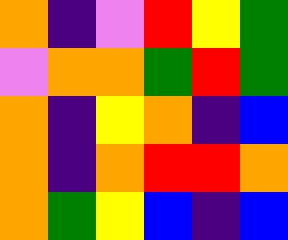[["orange", "indigo", "violet", "red", "yellow", "green"], ["violet", "orange", "orange", "green", "red", "green"], ["orange", "indigo", "yellow", "orange", "indigo", "blue"], ["orange", "indigo", "orange", "red", "red", "orange"], ["orange", "green", "yellow", "blue", "indigo", "blue"]]